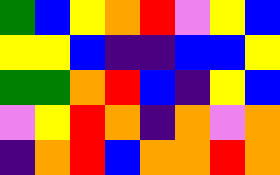[["green", "blue", "yellow", "orange", "red", "violet", "yellow", "blue"], ["yellow", "yellow", "blue", "indigo", "indigo", "blue", "blue", "yellow"], ["green", "green", "orange", "red", "blue", "indigo", "yellow", "blue"], ["violet", "yellow", "red", "orange", "indigo", "orange", "violet", "orange"], ["indigo", "orange", "red", "blue", "orange", "orange", "red", "orange"]]